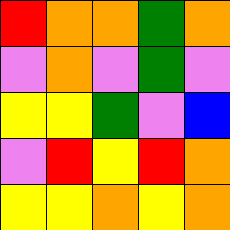[["red", "orange", "orange", "green", "orange"], ["violet", "orange", "violet", "green", "violet"], ["yellow", "yellow", "green", "violet", "blue"], ["violet", "red", "yellow", "red", "orange"], ["yellow", "yellow", "orange", "yellow", "orange"]]